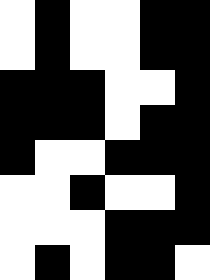[["white", "black", "white", "white", "black", "black"], ["white", "black", "white", "white", "black", "black"], ["black", "black", "black", "white", "white", "black"], ["black", "black", "black", "white", "black", "black"], ["black", "white", "white", "black", "black", "black"], ["white", "white", "black", "white", "white", "black"], ["white", "white", "white", "black", "black", "black"], ["white", "black", "white", "black", "black", "white"]]